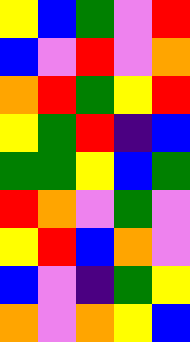[["yellow", "blue", "green", "violet", "red"], ["blue", "violet", "red", "violet", "orange"], ["orange", "red", "green", "yellow", "red"], ["yellow", "green", "red", "indigo", "blue"], ["green", "green", "yellow", "blue", "green"], ["red", "orange", "violet", "green", "violet"], ["yellow", "red", "blue", "orange", "violet"], ["blue", "violet", "indigo", "green", "yellow"], ["orange", "violet", "orange", "yellow", "blue"]]